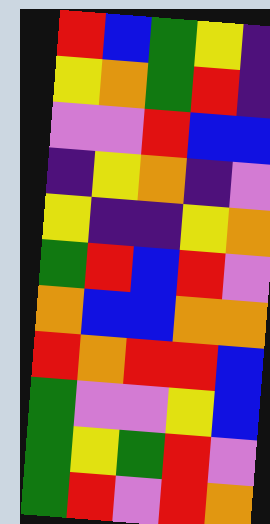[["red", "blue", "green", "yellow", "indigo"], ["yellow", "orange", "green", "red", "indigo"], ["violet", "violet", "red", "blue", "blue"], ["indigo", "yellow", "orange", "indigo", "violet"], ["yellow", "indigo", "indigo", "yellow", "orange"], ["green", "red", "blue", "red", "violet"], ["orange", "blue", "blue", "orange", "orange"], ["red", "orange", "red", "red", "blue"], ["green", "violet", "violet", "yellow", "blue"], ["green", "yellow", "green", "red", "violet"], ["green", "red", "violet", "red", "orange"]]